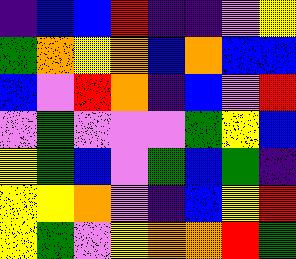[["indigo", "blue", "blue", "red", "indigo", "indigo", "violet", "yellow"], ["green", "orange", "yellow", "orange", "blue", "orange", "blue", "blue"], ["blue", "violet", "red", "orange", "indigo", "blue", "violet", "red"], ["violet", "green", "violet", "violet", "violet", "green", "yellow", "blue"], ["yellow", "green", "blue", "violet", "green", "blue", "green", "indigo"], ["yellow", "yellow", "orange", "violet", "indigo", "blue", "yellow", "red"], ["yellow", "green", "violet", "yellow", "orange", "orange", "red", "green"]]